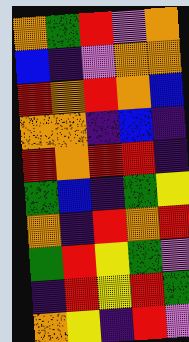[["orange", "green", "red", "violet", "orange"], ["blue", "indigo", "violet", "orange", "orange"], ["red", "orange", "red", "orange", "blue"], ["orange", "orange", "indigo", "blue", "indigo"], ["red", "orange", "red", "red", "indigo"], ["green", "blue", "indigo", "green", "yellow"], ["orange", "indigo", "red", "orange", "red"], ["green", "red", "yellow", "green", "violet"], ["indigo", "red", "yellow", "red", "green"], ["orange", "yellow", "indigo", "red", "violet"]]